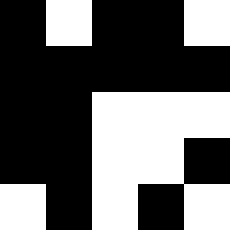[["black", "white", "black", "black", "white"], ["black", "black", "black", "black", "black"], ["black", "black", "white", "white", "white"], ["black", "black", "white", "white", "black"], ["white", "black", "white", "black", "white"]]